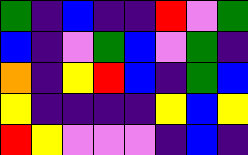[["green", "indigo", "blue", "indigo", "indigo", "red", "violet", "green"], ["blue", "indigo", "violet", "green", "blue", "violet", "green", "indigo"], ["orange", "indigo", "yellow", "red", "blue", "indigo", "green", "blue"], ["yellow", "indigo", "indigo", "indigo", "indigo", "yellow", "blue", "yellow"], ["red", "yellow", "violet", "violet", "violet", "indigo", "blue", "indigo"]]